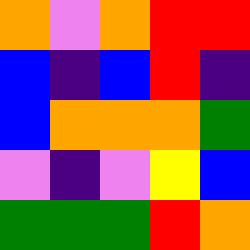[["orange", "violet", "orange", "red", "red"], ["blue", "indigo", "blue", "red", "indigo"], ["blue", "orange", "orange", "orange", "green"], ["violet", "indigo", "violet", "yellow", "blue"], ["green", "green", "green", "red", "orange"]]